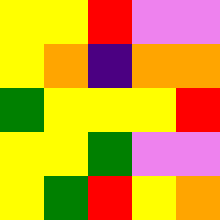[["yellow", "yellow", "red", "violet", "violet"], ["yellow", "orange", "indigo", "orange", "orange"], ["green", "yellow", "yellow", "yellow", "red"], ["yellow", "yellow", "green", "violet", "violet"], ["yellow", "green", "red", "yellow", "orange"]]